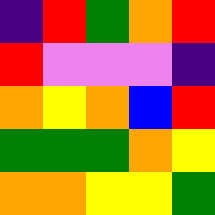[["indigo", "red", "green", "orange", "red"], ["red", "violet", "violet", "violet", "indigo"], ["orange", "yellow", "orange", "blue", "red"], ["green", "green", "green", "orange", "yellow"], ["orange", "orange", "yellow", "yellow", "green"]]